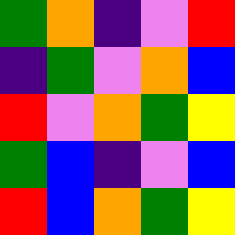[["green", "orange", "indigo", "violet", "red"], ["indigo", "green", "violet", "orange", "blue"], ["red", "violet", "orange", "green", "yellow"], ["green", "blue", "indigo", "violet", "blue"], ["red", "blue", "orange", "green", "yellow"]]